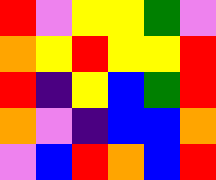[["red", "violet", "yellow", "yellow", "green", "violet"], ["orange", "yellow", "red", "yellow", "yellow", "red"], ["red", "indigo", "yellow", "blue", "green", "red"], ["orange", "violet", "indigo", "blue", "blue", "orange"], ["violet", "blue", "red", "orange", "blue", "red"]]